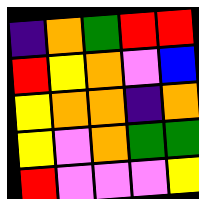[["indigo", "orange", "green", "red", "red"], ["red", "yellow", "orange", "violet", "blue"], ["yellow", "orange", "orange", "indigo", "orange"], ["yellow", "violet", "orange", "green", "green"], ["red", "violet", "violet", "violet", "yellow"]]